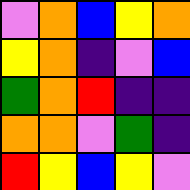[["violet", "orange", "blue", "yellow", "orange"], ["yellow", "orange", "indigo", "violet", "blue"], ["green", "orange", "red", "indigo", "indigo"], ["orange", "orange", "violet", "green", "indigo"], ["red", "yellow", "blue", "yellow", "violet"]]